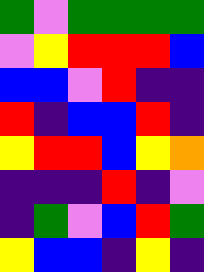[["green", "violet", "green", "green", "green", "green"], ["violet", "yellow", "red", "red", "red", "blue"], ["blue", "blue", "violet", "red", "indigo", "indigo"], ["red", "indigo", "blue", "blue", "red", "indigo"], ["yellow", "red", "red", "blue", "yellow", "orange"], ["indigo", "indigo", "indigo", "red", "indigo", "violet"], ["indigo", "green", "violet", "blue", "red", "green"], ["yellow", "blue", "blue", "indigo", "yellow", "indigo"]]